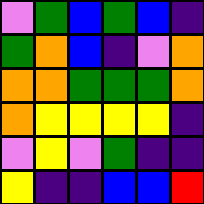[["violet", "green", "blue", "green", "blue", "indigo"], ["green", "orange", "blue", "indigo", "violet", "orange"], ["orange", "orange", "green", "green", "green", "orange"], ["orange", "yellow", "yellow", "yellow", "yellow", "indigo"], ["violet", "yellow", "violet", "green", "indigo", "indigo"], ["yellow", "indigo", "indigo", "blue", "blue", "red"]]